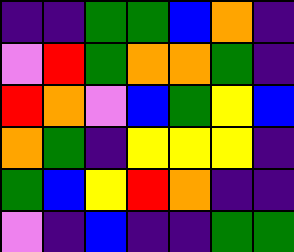[["indigo", "indigo", "green", "green", "blue", "orange", "indigo"], ["violet", "red", "green", "orange", "orange", "green", "indigo"], ["red", "orange", "violet", "blue", "green", "yellow", "blue"], ["orange", "green", "indigo", "yellow", "yellow", "yellow", "indigo"], ["green", "blue", "yellow", "red", "orange", "indigo", "indigo"], ["violet", "indigo", "blue", "indigo", "indigo", "green", "green"]]